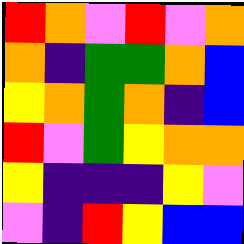[["red", "orange", "violet", "red", "violet", "orange"], ["orange", "indigo", "green", "green", "orange", "blue"], ["yellow", "orange", "green", "orange", "indigo", "blue"], ["red", "violet", "green", "yellow", "orange", "orange"], ["yellow", "indigo", "indigo", "indigo", "yellow", "violet"], ["violet", "indigo", "red", "yellow", "blue", "blue"]]